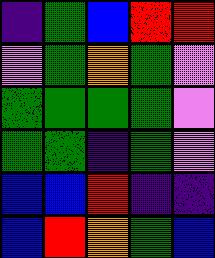[["indigo", "green", "blue", "red", "red"], ["violet", "green", "orange", "green", "violet"], ["green", "green", "green", "green", "violet"], ["green", "green", "indigo", "green", "violet"], ["blue", "blue", "red", "indigo", "indigo"], ["blue", "red", "orange", "green", "blue"]]